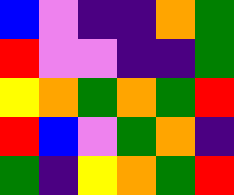[["blue", "violet", "indigo", "indigo", "orange", "green"], ["red", "violet", "violet", "indigo", "indigo", "green"], ["yellow", "orange", "green", "orange", "green", "red"], ["red", "blue", "violet", "green", "orange", "indigo"], ["green", "indigo", "yellow", "orange", "green", "red"]]